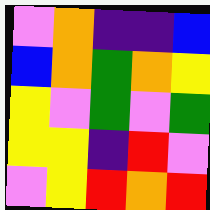[["violet", "orange", "indigo", "indigo", "blue"], ["blue", "orange", "green", "orange", "yellow"], ["yellow", "violet", "green", "violet", "green"], ["yellow", "yellow", "indigo", "red", "violet"], ["violet", "yellow", "red", "orange", "red"]]